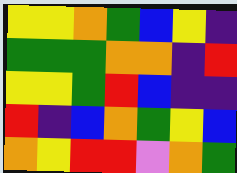[["yellow", "yellow", "orange", "green", "blue", "yellow", "indigo"], ["green", "green", "green", "orange", "orange", "indigo", "red"], ["yellow", "yellow", "green", "red", "blue", "indigo", "indigo"], ["red", "indigo", "blue", "orange", "green", "yellow", "blue"], ["orange", "yellow", "red", "red", "violet", "orange", "green"]]